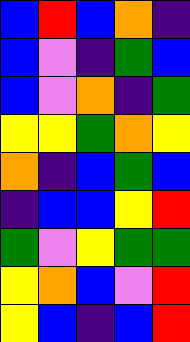[["blue", "red", "blue", "orange", "indigo"], ["blue", "violet", "indigo", "green", "blue"], ["blue", "violet", "orange", "indigo", "green"], ["yellow", "yellow", "green", "orange", "yellow"], ["orange", "indigo", "blue", "green", "blue"], ["indigo", "blue", "blue", "yellow", "red"], ["green", "violet", "yellow", "green", "green"], ["yellow", "orange", "blue", "violet", "red"], ["yellow", "blue", "indigo", "blue", "red"]]